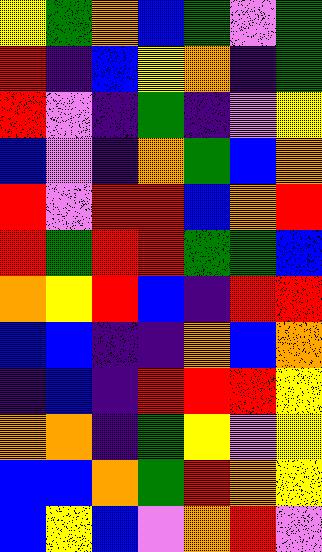[["yellow", "green", "orange", "blue", "green", "violet", "green"], ["red", "indigo", "blue", "yellow", "orange", "indigo", "green"], ["red", "violet", "indigo", "green", "indigo", "violet", "yellow"], ["blue", "violet", "indigo", "orange", "green", "blue", "orange"], ["red", "violet", "red", "red", "blue", "orange", "red"], ["red", "green", "red", "red", "green", "green", "blue"], ["orange", "yellow", "red", "blue", "indigo", "red", "red"], ["blue", "blue", "indigo", "indigo", "orange", "blue", "orange"], ["indigo", "blue", "indigo", "red", "red", "red", "yellow"], ["orange", "orange", "indigo", "green", "yellow", "violet", "yellow"], ["blue", "blue", "orange", "green", "red", "orange", "yellow"], ["blue", "yellow", "blue", "violet", "orange", "red", "violet"]]